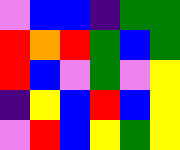[["violet", "blue", "blue", "indigo", "green", "green"], ["red", "orange", "red", "green", "blue", "green"], ["red", "blue", "violet", "green", "violet", "yellow"], ["indigo", "yellow", "blue", "red", "blue", "yellow"], ["violet", "red", "blue", "yellow", "green", "yellow"]]